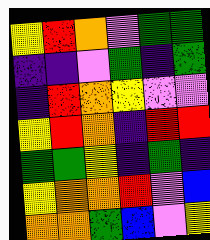[["yellow", "red", "orange", "violet", "green", "green"], ["indigo", "indigo", "violet", "green", "indigo", "green"], ["indigo", "red", "orange", "yellow", "violet", "violet"], ["yellow", "red", "orange", "indigo", "red", "red"], ["green", "green", "yellow", "indigo", "green", "indigo"], ["yellow", "orange", "orange", "red", "violet", "blue"], ["orange", "orange", "green", "blue", "violet", "yellow"]]